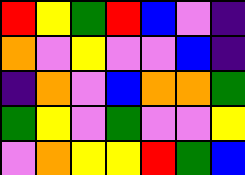[["red", "yellow", "green", "red", "blue", "violet", "indigo"], ["orange", "violet", "yellow", "violet", "violet", "blue", "indigo"], ["indigo", "orange", "violet", "blue", "orange", "orange", "green"], ["green", "yellow", "violet", "green", "violet", "violet", "yellow"], ["violet", "orange", "yellow", "yellow", "red", "green", "blue"]]